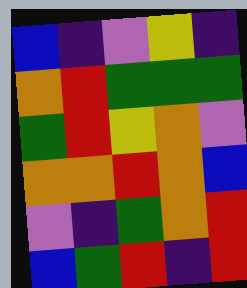[["blue", "indigo", "violet", "yellow", "indigo"], ["orange", "red", "green", "green", "green"], ["green", "red", "yellow", "orange", "violet"], ["orange", "orange", "red", "orange", "blue"], ["violet", "indigo", "green", "orange", "red"], ["blue", "green", "red", "indigo", "red"]]